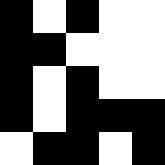[["black", "white", "black", "white", "white"], ["black", "black", "white", "white", "white"], ["black", "white", "black", "white", "white"], ["black", "white", "black", "black", "black"], ["white", "black", "black", "white", "black"]]